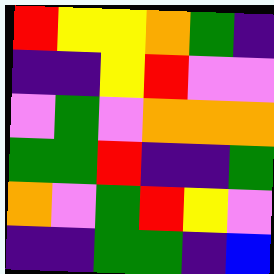[["red", "yellow", "yellow", "orange", "green", "indigo"], ["indigo", "indigo", "yellow", "red", "violet", "violet"], ["violet", "green", "violet", "orange", "orange", "orange"], ["green", "green", "red", "indigo", "indigo", "green"], ["orange", "violet", "green", "red", "yellow", "violet"], ["indigo", "indigo", "green", "green", "indigo", "blue"]]